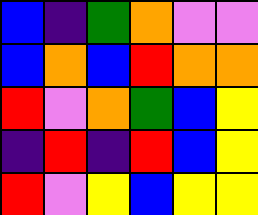[["blue", "indigo", "green", "orange", "violet", "violet"], ["blue", "orange", "blue", "red", "orange", "orange"], ["red", "violet", "orange", "green", "blue", "yellow"], ["indigo", "red", "indigo", "red", "blue", "yellow"], ["red", "violet", "yellow", "blue", "yellow", "yellow"]]